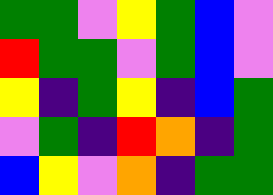[["green", "green", "violet", "yellow", "green", "blue", "violet"], ["red", "green", "green", "violet", "green", "blue", "violet"], ["yellow", "indigo", "green", "yellow", "indigo", "blue", "green"], ["violet", "green", "indigo", "red", "orange", "indigo", "green"], ["blue", "yellow", "violet", "orange", "indigo", "green", "green"]]